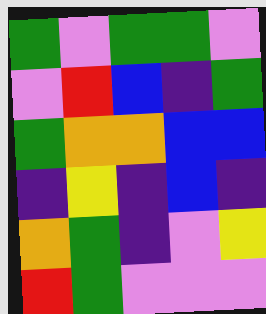[["green", "violet", "green", "green", "violet"], ["violet", "red", "blue", "indigo", "green"], ["green", "orange", "orange", "blue", "blue"], ["indigo", "yellow", "indigo", "blue", "indigo"], ["orange", "green", "indigo", "violet", "yellow"], ["red", "green", "violet", "violet", "violet"]]